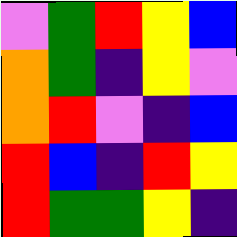[["violet", "green", "red", "yellow", "blue"], ["orange", "green", "indigo", "yellow", "violet"], ["orange", "red", "violet", "indigo", "blue"], ["red", "blue", "indigo", "red", "yellow"], ["red", "green", "green", "yellow", "indigo"]]